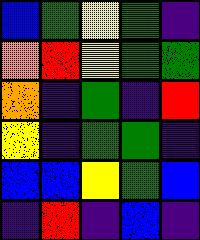[["blue", "green", "yellow", "green", "indigo"], ["orange", "red", "yellow", "green", "green"], ["orange", "indigo", "green", "indigo", "red"], ["yellow", "indigo", "green", "green", "indigo"], ["blue", "blue", "yellow", "green", "blue"], ["indigo", "red", "indigo", "blue", "indigo"]]